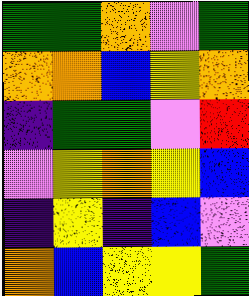[["green", "green", "orange", "violet", "green"], ["orange", "orange", "blue", "yellow", "orange"], ["indigo", "green", "green", "violet", "red"], ["violet", "yellow", "orange", "yellow", "blue"], ["indigo", "yellow", "indigo", "blue", "violet"], ["orange", "blue", "yellow", "yellow", "green"]]